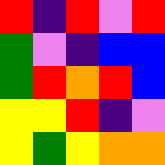[["red", "indigo", "red", "violet", "red"], ["green", "violet", "indigo", "blue", "blue"], ["green", "red", "orange", "red", "blue"], ["yellow", "yellow", "red", "indigo", "violet"], ["yellow", "green", "yellow", "orange", "orange"]]